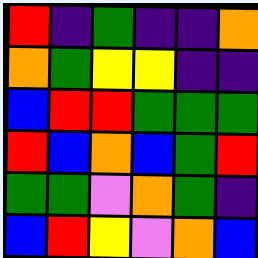[["red", "indigo", "green", "indigo", "indigo", "orange"], ["orange", "green", "yellow", "yellow", "indigo", "indigo"], ["blue", "red", "red", "green", "green", "green"], ["red", "blue", "orange", "blue", "green", "red"], ["green", "green", "violet", "orange", "green", "indigo"], ["blue", "red", "yellow", "violet", "orange", "blue"]]